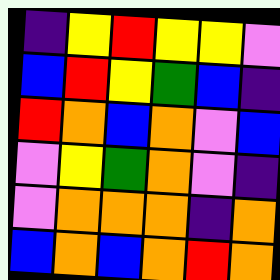[["indigo", "yellow", "red", "yellow", "yellow", "violet"], ["blue", "red", "yellow", "green", "blue", "indigo"], ["red", "orange", "blue", "orange", "violet", "blue"], ["violet", "yellow", "green", "orange", "violet", "indigo"], ["violet", "orange", "orange", "orange", "indigo", "orange"], ["blue", "orange", "blue", "orange", "red", "orange"]]